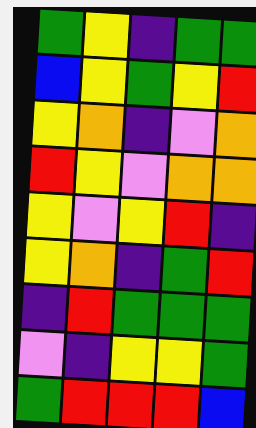[["green", "yellow", "indigo", "green", "green"], ["blue", "yellow", "green", "yellow", "red"], ["yellow", "orange", "indigo", "violet", "orange"], ["red", "yellow", "violet", "orange", "orange"], ["yellow", "violet", "yellow", "red", "indigo"], ["yellow", "orange", "indigo", "green", "red"], ["indigo", "red", "green", "green", "green"], ["violet", "indigo", "yellow", "yellow", "green"], ["green", "red", "red", "red", "blue"]]